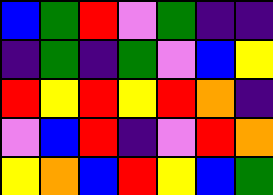[["blue", "green", "red", "violet", "green", "indigo", "indigo"], ["indigo", "green", "indigo", "green", "violet", "blue", "yellow"], ["red", "yellow", "red", "yellow", "red", "orange", "indigo"], ["violet", "blue", "red", "indigo", "violet", "red", "orange"], ["yellow", "orange", "blue", "red", "yellow", "blue", "green"]]